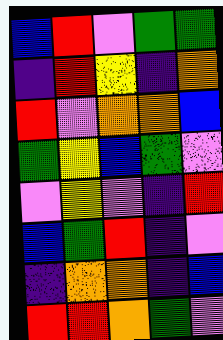[["blue", "red", "violet", "green", "green"], ["indigo", "red", "yellow", "indigo", "orange"], ["red", "violet", "orange", "orange", "blue"], ["green", "yellow", "blue", "green", "violet"], ["violet", "yellow", "violet", "indigo", "red"], ["blue", "green", "red", "indigo", "violet"], ["indigo", "orange", "orange", "indigo", "blue"], ["red", "red", "orange", "green", "violet"]]